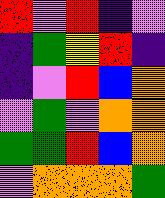[["red", "violet", "red", "indigo", "violet"], ["indigo", "green", "yellow", "red", "indigo"], ["indigo", "violet", "red", "blue", "orange"], ["violet", "green", "violet", "orange", "orange"], ["green", "green", "red", "blue", "orange"], ["violet", "orange", "orange", "orange", "green"]]